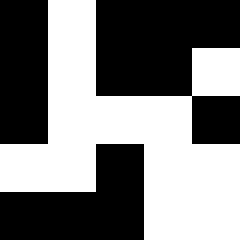[["black", "white", "black", "black", "black"], ["black", "white", "black", "black", "white"], ["black", "white", "white", "white", "black"], ["white", "white", "black", "white", "white"], ["black", "black", "black", "white", "white"]]